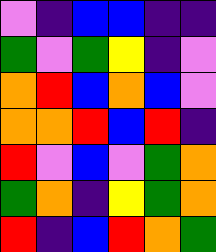[["violet", "indigo", "blue", "blue", "indigo", "indigo"], ["green", "violet", "green", "yellow", "indigo", "violet"], ["orange", "red", "blue", "orange", "blue", "violet"], ["orange", "orange", "red", "blue", "red", "indigo"], ["red", "violet", "blue", "violet", "green", "orange"], ["green", "orange", "indigo", "yellow", "green", "orange"], ["red", "indigo", "blue", "red", "orange", "green"]]